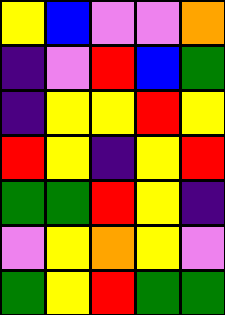[["yellow", "blue", "violet", "violet", "orange"], ["indigo", "violet", "red", "blue", "green"], ["indigo", "yellow", "yellow", "red", "yellow"], ["red", "yellow", "indigo", "yellow", "red"], ["green", "green", "red", "yellow", "indigo"], ["violet", "yellow", "orange", "yellow", "violet"], ["green", "yellow", "red", "green", "green"]]